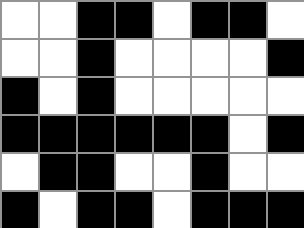[["white", "white", "black", "black", "white", "black", "black", "white"], ["white", "white", "black", "white", "white", "white", "white", "black"], ["black", "white", "black", "white", "white", "white", "white", "white"], ["black", "black", "black", "black", "black", "black", "white", "black"], ["white", "black", "black", "white", "white", "black", "white", "white"], ["black", "white", "black", "black", "white", "black", "black", "black"]]